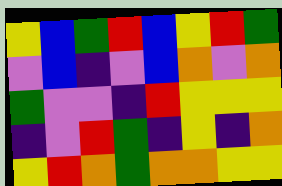[["yellow", "blue", "green", "red", "blue", "yellow", "red", "green"], ["violet", "blue", "indigo", "violet", "blue", "orange", "violet", "orange"], ["green", "violet", "violet", "indigo", "red", "yellow", "yellow", "yellow"], ["indigo", "violet", "red", "green", "indigo", "yellow", "indigo", "orange"], ["yellow", "red", "orange", "green", "orange", "orange", "yellow", "yellow"]]